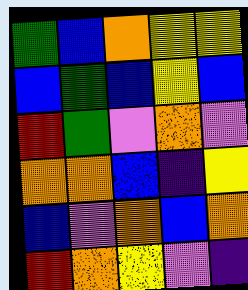[["green", "blue", "orange", "yellow", "yellow"], ["blue", "green", "blue", "yellow", "blue"], ["red", "green", "violet", "orange", "violet"], ["orange", "orange", "blue", "indigo", "yellow"], ["blue", "violet", "orange", "blue", "orange"], ["red", "orange", "yellow", "violet", "indigo"]]